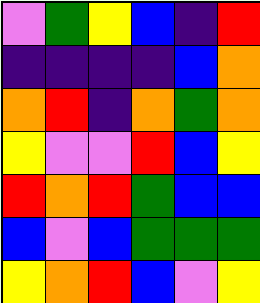[["violet", "green", "yellow", "blue", "indigo", "red"], ["indigo", "indigo", "indigo", "indigo", "blue", "orange"], ["orange", "red", "indigo", "orange", "green", "orange"], ["yellow", "violet", "violet", "red", "blue", "yellow"], ["red", "orange", "red", "green", "blue", "blue"], ["blue", "violet", "blue", "green", "green", "green"], ["yellow", "orange", "red", "blue", "violet", "yellow"]]